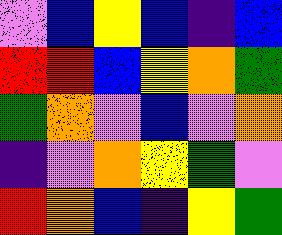[["violet", "blue", "yellow", "blue", "indigo", "blue"], ["red", "red", "blue", "yellow", "orange", "green"], ["green", "orange", "violet", "blue", "violet", "orange"], ["indigo", "violet", "orange", "yellow", "green", "violet"], ["red", "orange", "blue", "indigo", "yellow", "green"]]